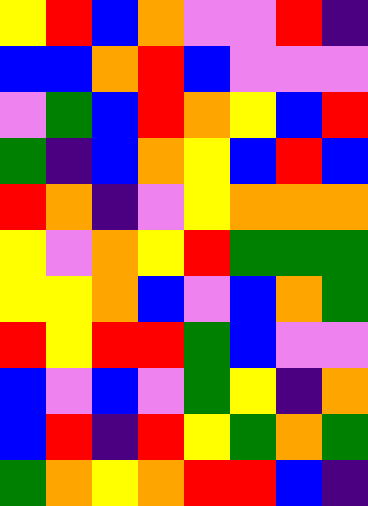[["yellow", "red", "blue", "orange", "violet", "violet", "red", "indigo"], ["blue", "blue", "orange", "red", "blue", "violet", "violet", "violet"], ["violet", "green", "blue", "red", "orange", "yellow", "blue", "red"], ["green", "indigo", "blue", "orange", "yellow", "blue", "red", "blue"], ["red", "orange", "indigo", "violet", "yellow", "orange", "orange", "orange"], ["yellow", "violet", "orange", "yellow", "red", "green", "green", "green"], ["yellow", "yellow", "orange", "blue", "violet", "blue", "orange", "green"], ["red", "yellow", "red", "red", "green", "blue", "violet", "violet"], ["blue", "violet", "blue", "violet", "green", "yellow", "indigo", "orange"], ["blue", "red", "indigo", "red", "yellow", "green", "orange", "green"], ["green", "orange", "yellow", "orange", "red", "red", "blue", "indigo"]]